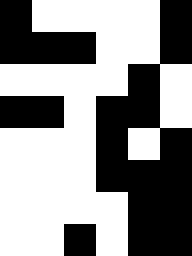[["black", "white", "white", "white", "white", "black"], ["black", "black", "black", "white", "white", "black"], ["white", "white", "white", "white", "black", "white"], ["black", "black", "white", "black", "black", "white"], ["white", "white", "white", "black", "white", "black"], ["white", "white", "white", "black", "black", "black"], ["white", "white", "white", "white", "black", "black"], ["white", "white", "black", "white", "black", "black"]]